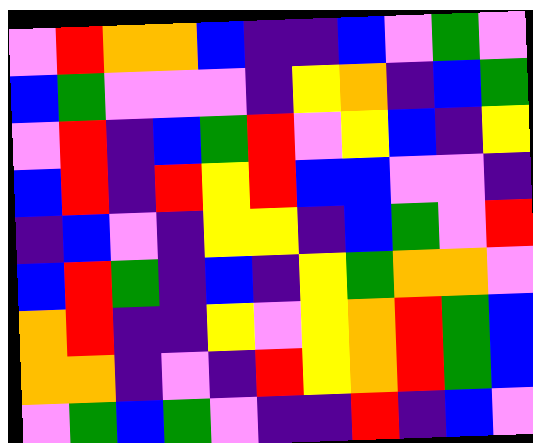[["violet", "red", "orange", "orange", "blue", "indigo", "indigo", "blue", "violet", "green", "violet"], ["blue", "green", "violet", "violet", "violet", "indigo", "yellow", "orange", "indigo", "blue", "green"], ["violet", "red", "indigo", "blue", "green", "red", "violet", "yellow", "blue", "indigo", "yellow"], ["blue", "red", "indigo", "red", "yellow", "red", "blue", "blue", "violet", "violet", "indigo"], ["indigo", "blue", "violet", "indigo", "yellow", "yellow", "indigo", "blue", "green", "violet", "red"], ["blue", "red", "green", "indigo", "blue", "indigo", "yellow", "green", "orange", "orange", "violet"], ["orange", "red", "indigo", "indigo", "yellow", "violet", "yellow", "orange", "red", "green", "blue"], ["orange", "orange", "indigo", "violet", "indigo", "red", "yellow", "orange", "red", "green", "blue"], ["violet", "green", "blue", "green", "violet", "indigo", "indigo", "red", "indigo", "blue", "violet"]]